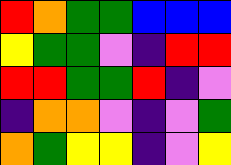[["red", "orange", "green", "green", "blue", "blue", "blue"], ["yellow", "green", "green", "violet", "indigo", "red", "red"], ["red", "red", "green", "green", "red", "indigo", "violet"], ["indigo", "orange", "orange", "violet", "indigo", "violet", "green"], ["orange", "green", "yellow", "yellow", "indigo", "violet", "yellow"]]